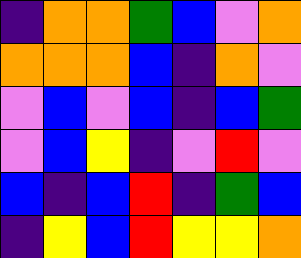[["indigo", "orange", "orange", "green", "blue", "violet", "orange"], ["orange", "orange", "orange", "blue", "indigo", "orange", "violet"], ["violet", "blue", "violet", "blue", "indigo", "blue", "green"], ["violet", "blue", "yellow", "indigo", "violet", "red", "violet"], ["blue", "indigo", "blue", "red", "indigo", "green", "blue"], ["indigo", "yellow", "blue", "red", "yellow", "yellow", "orange"]]